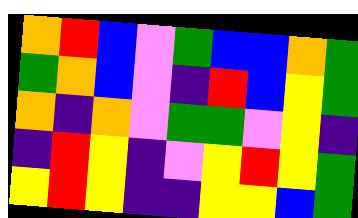[["orange", "red", "blue", "violet", "green", "blue", "blue", "orange", "green"], ["green", "orange", "blue", "violet", "indigo", "red", "blue", "yellow", "green"], ["orange", "indigo", "orange", "violet", "green", "green", "violet", "yellow", "indigo"], ["indigo", "red", "yellow", "indigo", "violet", "yellow", "red", "yellow", "green"], ["yellow", "red", "yellow", "indigo", "indigo", "yellow", "yellow", "blue", "green"]]